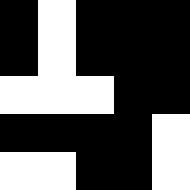[["black", "white", "black", "black", "black"], ["black", "white", "black", "black", "black"], ["white", "white", "white", "black", "black"], ["black", "black", "black", "black", "white"], ["white", "white", "black", "black", "white"]]